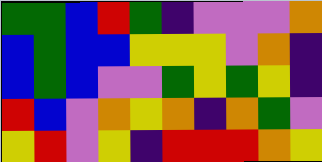[["green", "green", "blue", "red", "green", "indigo", "violet", "violet", "violet", "orange"], ["blue", "green", "blue", "blue", "yellow", "yellow", "yellow", "violet", "orange", "indigo"], ["blue", "green", "blue", "violet", "violet", "green", "yellow", "green", "yellow", "indigo"], ["red", "blue", "violet", "orange", "yellow", "orange", "indigo", "orange", "green", "violet"], ["yellow", "red", "violet", "yellow", "indigo", "red", "red", "red", "orange", "yellow"]]